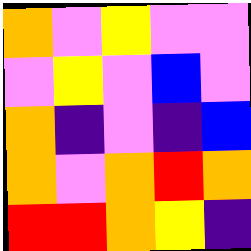[["orange", "violet", "yellow", "violet", "violet"], ["violet", "yellow", "violet", "blue", "violet"], ["orange", "indigo", "violet", "indigo", "blue"], ["orange", "violet", "orange", "red", "orange"], ["red", "red", "orange", "yellow", "indigo"]]